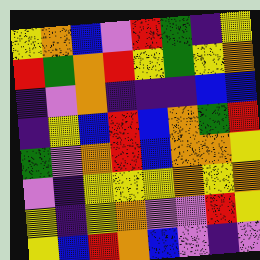[["yellow", "orange", "blue", "violet", "red", "green", "indigo", "yellow"], ["red", "green", "orange", "red", "yellow", "green", "yellow", "orange"], ["indigo", "violet", "orange", "indigo", "indigo", "indigo", "blue", "blue"], ["indigo", "yellow", "blue", "red", "blue", "orange", "green", "red"], ["green", "violet", "orange", "red", "blue", "orange", "orange", "yellow"], ["violet", "indigo", "yellow", "yellow", "yellow", "orange", "yellow", "orange"], ["yellow", "indigo", "yellow", "orange", "violet", "violet", "red", "yellow"], ["yellow", "blue", "red", "orange", "blue", "violet", "indigo", "violet"]]